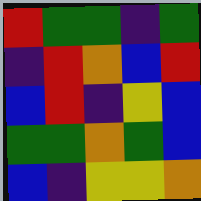[["red", "green", "green", "indigo", "green"], ["indigo", "red", "orange", "blue", "red"], ["blue", "red", "indigo", "yellow", "blue"], ["green", "green", "orange", "green", "blue"], ["blue", "indigo", "yellow", "yellow", "orange"]]